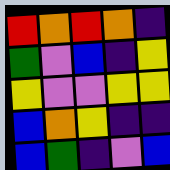[["red", "orange", "red", "orange", "indigo"], ["green", "violet", "blue", "indigo", "yellow"], ["yellow", "violet", "violet", "yellow", "yellow"], ["blue", "orange", "yellow", "indigo", "indigo"], ["blue", "green", "indigo", "violet", "blue"]]